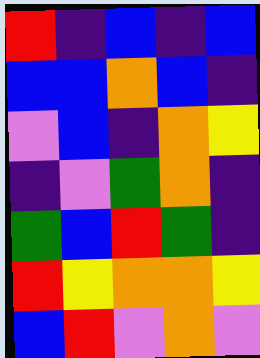[["red", "indigo", "blue", "indigo", "blue"], ["blue", "blue", "orange", "blue", "indigo"], ["violet", "blue", "indigo", "orange", "yellow"], ["indigo", "violet", "green", "orange", "indigo"], ["green", "blue", "red", "green", "indigo"], ["red", "yellow", "orange", "orange", "yellow"], ["blue", "red", "violet", "orange", "violet"]]